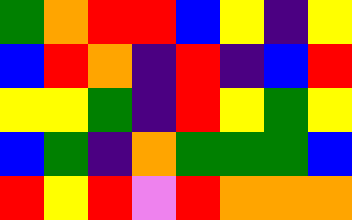[["green", "orange", "red", "red", "blue", "yellow", "indigo", "yellow"], ["blue", "red", "orange", "indigo", "red", "indigo", "blue", "red"], ["yellow", "yellow", "green", "indigo", "red", "yellow", "green", "yellow"], ["blue", "green", "indigo", "orange", "green", "green", "green", "blue"], ["red", "yellow", "red", "violet", "red", "orange", "orange", "orange"]]